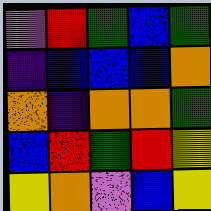[["violet", "red", "green", "blue", "green"], ["indigo", "blue", "blue", "blue", "orange"], ["orange", "indigo", "orange", "orange", "green"], ["blue", "red", "green", "red", "yellow"], ["yellow", "orange", "violet", "blue", "yellow"]]